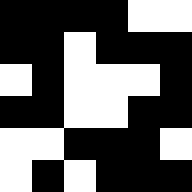[["black", "black", "black", "black", "white", "white"], ["black", "black", "white", "black", "black", "black"], ["white", "black", "white", "white", "white", "black"], ["black", "black", "white", "white", "black", "black"], ["white", "white", "black", "black", "black", "white"], ["white", "black", "white", "black", "black", "black"]]